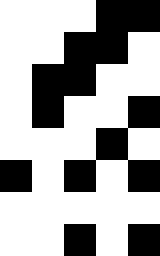[["white", "white", "white", "black", "black"], ["white", "white", "black", "black", "white"], ["white", "black", "black", "white", "white"], ["white", "black", "white", "white", "black"], ["white", "white", "white", "black", "white"], ["black", "white", "black", "white", "black"], ["white", "white", "white", "white", "white"], ["white", "white", "black", "white", "black"]]